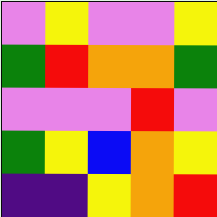[["violet", "yellow", "violet", "violet", "yellow"], ["green", "red", "orange", "orange", "green"], ["violet", "violet", "violet", "red", "violet"], ["green", "yellow", "blue", "orange", "yellow"], ["indigo", "indigo", "yellow", "orange", "red"]]